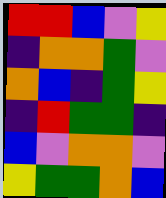[["red", "red", "blue", "violet", "yellow"], ["indigo", "orange", "orange", "green", "violet"], ["orange", "blue", "indigo", "green", "yellow"], ["indigo", "red", "green", "green", "indigo"], ["blue", "violet", "orange", "orange", "violet"], ["yellow", "green", "green", "orange", "blue"]]